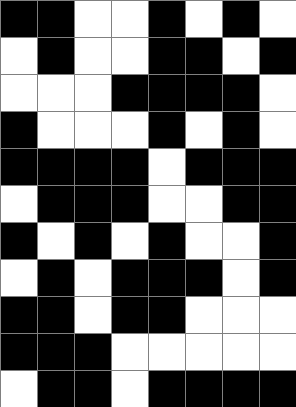[["black", "black", "white", "white", "black", "white", "black", "white"], ["white", "black", "white", "white", "black", "black", "white", "black"], ["white", "white", "white", "black", "black", "black", "black", "white"], ["black", "white", "white", "white", "black", "white", "black", "white"], ["black", "black", "black", "black", "white", "black", "black", "black"], ["white", "black", "black", "black", "white", "white", "black", "black"], ["black", "white", "black", "white", "black", "white", "white", "black"], ["white", "black", "white", "black", "black", "black", "white", "black"], ["black", "black", "white", "black", "black", "white", "white", "white"], ["black", "black", "black", "white", "white", "white", "white", "white"], ["white", "black", "black", "white", "black", "black", "black", "black"]]